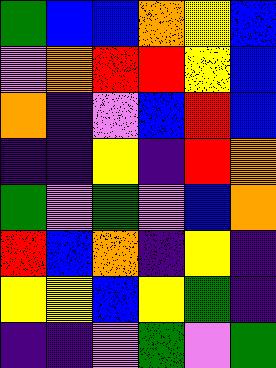[["green", "blue", "blue", "orange", "yellow", "blue"], ["violet", "orange", "red", "red", "yellow", "blue"], ["orange", "indigo", "violet", "blue", "red", "blue"], ["indigo", "indigo", "yellow", "indigo", "red", "orange"], ["green", "violet", "green", "violet", "blue", "orange"], ["red", "blue", "orange", "indigo", "yellow", "indigo"], ["yellow", "yellow", "blue", "yellow", "green", "indigo"], ["indigo", "indigo", "violet", "green", "violet", "green"]]